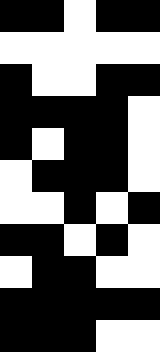[["black", "black", "white", "black", "black"], ["white", "white", "white", "white", "white"], ["black", "white", "white", "black", "black"], ["black", "black", "black", "black", "white"], ["black", "white", "black", "black", "white"], ["white", "black", "black", "black", "white"], ["white", "white", "black", "white", "black"], ["black", "black", "white", "black", "white"], ["white", "black", "black", "white", "white"], ["black", "black", "black", "black", "black"], ["black", "black", "black", "white", "white"]]